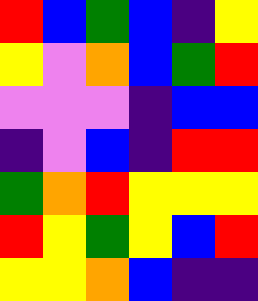[["red", "blue", "green", "blue", "indigo", "yellow"], ["yellow", "violet", "orange", "blue", "green", "red"], ["violet", "violet", "violet", "indigo", "blue", "blue"], ["indigo", "violet", "blue", "indigo", "red", "red"], ["green", "orange", "red", "yellow", "yellow", "yellow"], ["red", "yellow", "green", "yellow", "blue", "red"], ["yellow", "yellow", "orange", "blue", "indigo", "indigo"]]